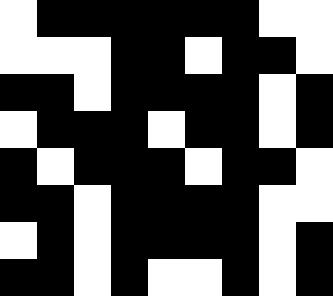[["white", "black", "black", "black", "black", "black", "black", "white", "white"], ["white", "white", "white", "black", "black", "white", "black", "black", "white"], ["black", "black", "white", "black", "black", "black", "black", "white", "black"], ["white", "black", "black", "black", "white", "black", "black", "white", "black"], ["black", "white", "black", "black", "black", "white", "black", "black", "white"], ["black", "black", "white", "black", "black", "black", "black", "white", "white"], ["white", "black", "white", "black", "black", "black", "black", "white", "black"], ["black", "black", "white", "black", "white", "white", "black", "white", "black"]]